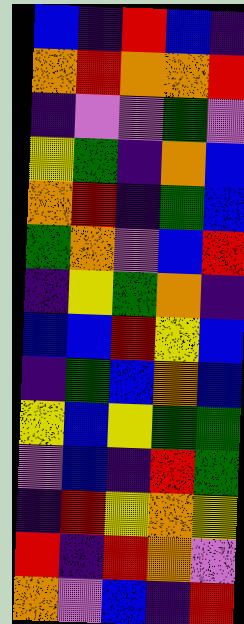[["blue", "indigo", "red", "blue", "indigo"], ["orange", "red", "orange", "orange", "red"], ["indigo", "violet", "violet", "green", "violet"], ["yellow", "green", "indigo", "orange", "blue"], ["orange", "red", "indigo", "green", "blue"], ["green", "orange", "violet", "blue", "red"], ["indigo", "yellow", "green", "orange", "indigo"], ["blue", "blue", "red", "yellow", "blue"], ["indigo", "green", "blue", "orange", "blue"], ["yellow", "blue", "yellow", "green", "green"], ["violet", "blue", "indigo", "red", "green"], ["indigo", "red", "yellow", "orange", "yellow"], ["red", "indigo", "red", "orange", "violet"], ["orange", "violet", "blue", "indigo", "red"]]